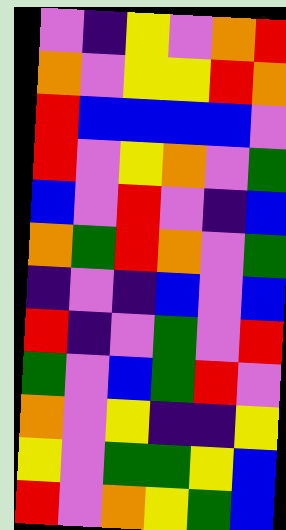[["violet", "indigo", "yellow", "violet", "orange", "red"], ["orange", "violet", "yellow", "yellow", "red", "orange"], ["red", "blue", "blue", "blue", "blue", "violet"], ["red", "violet", "yellow", "orange", "violet", "green"], ["blue", "violet", "red", "violet", "indigo", "blue"], ["orange", "green", "red", "orange", "violet", "green"], ["indigo", "violet", "indigo", "blue", "violet", "blue"], ["red", "indigo", "violet", "green", "violet", "red"], ["green", "violet", "blue", "green", "red", "violet"], ["orange", "violet", "yellow", "indigo", "indigo", "yellow"], ["yellow", "violet", "green", "green", "yellow", "blue"], ["red", "violet", "orange", "yellow", "green", "blue"]]